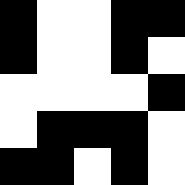[["black", "white", "white", "black", "black"], ["black", "white", "white", "black", "white"], ["white", "white", "white", "white", "black"], ["white", "black", "black", "black", "white"], ["black", "black", "white", "black", "white"]]